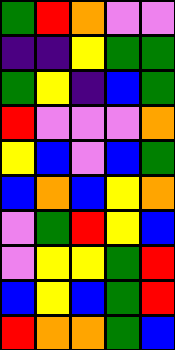[["green", "red", "orange", "violet", "violet"], ["indigo", "indigo", "yellow", "green", "green"], ["green", "yellow", "indigo", "blue", "green"], ["red", "violet", "violet", "violet", "orange"], ["yellow", "blue", "violet", "blue", "green"], ["blue", "orange", "blue", "yellow", "orange"], ["violet", "green", "red", "yellow", "blue"], ["violet", "yellow", "yellow", "green", "red"], ["blue", "yellow", "blue", "green", "red"], ["red", "orange", "orange", "green", "blue"]]